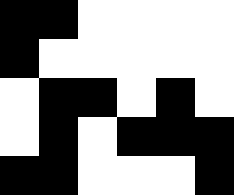[["black", "black", "white", "white", "white", "white"], ["black", "white", "white", "white", "white", "white"], ["white", "black", "black", "white", "black", "white"], ["white", "black", "white", "black", "black", "black"], ["black", "black", "white", "white", "white", "black"]]